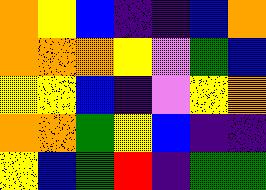[["orange", "yellow", "blue", "indigo", "indigo", "blue", "orange"], ["orange", "orange", "orange", "yellow", "violet", "green", "blue"], ["yellow", "yellow", "blue", "indigo", "violet", "yellow", "orange"], ["orange", "orange", "green", "yellow", "blue", "indigo", "indigo"], ["yellow", "blue", "green", "red", "indigo", "green", "green"]]